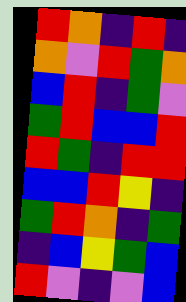[["red", "orange", "indigo", "red", "indigo"], ["orange", "violet", "red", "green", "orange"], ["blue", "red", "indigo", "green", "violet"], ["green", "red", "blue", "blue", "red"], ["red", "green", "indigo", "red", "red"], ["blue", "blue", "red", "yellow", "indigo"], ["green", "red", "orange", "indigo", "green"], ["indigo", "blue", "yellow", "green", "blue"], ["red", "violet", "indigo", "violet", "blue"]]